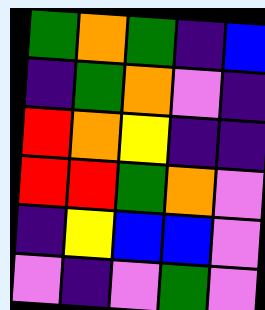[["green", "orange", "green", "indigo", "blue"], ["indigo", "green", "orange", "violet", "indigo"], ["red", "orange", "yellow", "indigo", "indigo"], ["red", "red", "green", "orange", "violet"], ["indigo", "yellow", "blue", "blue", "violet"], ["violet", "indigo", "violet", "green", "violet"]]